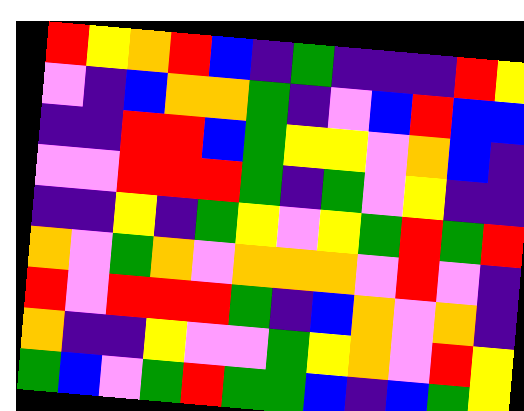[["red", "yellow", "orange", "red", "blue", "indigo", "green", "indigo", "indigo", "indigo", "red", "yellow"], ["violet", "indigo", "blue", "orange", "orange", "green", "indigo", "violet", "blue", "red", "blue", "blue"], ["indigo", "indigo", "red", "red", "blue", "green", "yellow", "yellow", "violet", "orange", "blue", "indigo"], ["violet", "violet", "red", "red", "red", "green", "indigo", "green", "violet", "yellow", "indigo", "indigo"], ["indigo", "indigo", "yellow", "indigo", "green", "yellow", "violet", "yellow", "green", "red", "green", "red"], ["orange", "violet", "green", "orange", "violet", "orange", "orange", "orange", "violet", "red", "violet", "indigo"], ["red", "violet", "red", "red", "red", "green", "indigo", "blue", "orange", "violet", "orange", "indigo"], ["orange", "indigo", "indigo", "yellow", "violet", "violet", "green", "yellow", "orange", "violet", "red", "yellow"], ["green", "blue", "violet", "green", "red", "green", "green", "blue", "indigo", "blue", "green", "yellow"]]